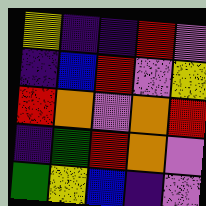[["yellow", "indigo", "indigo", "red", "violet"], ["indigo", "blue", "red", "violet", "yellow"], ["red", "orange", "violet", "orange", "red"], ["indigo", "green", "red", "orange", "violet"], ["green", "yellow", "blue", "indigo", "violet"]]